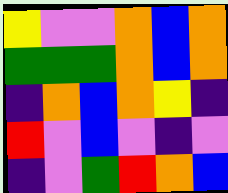[["yellow", "violet", "violet", "orange", "blue", "orange"], ["green", "green", "green", "orange", "blue", "orange"], ["indigo", "orange", "blue", "orange", "yellow", "indigo"], ["red", "violet", "blue", "violet", "indigo", "violet"], ["indigo", "violet", "green", "red", "orange", "blue"]]